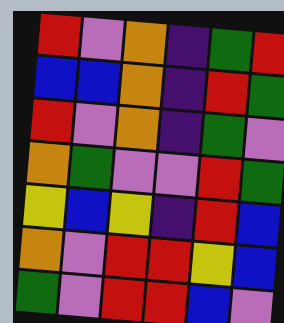[["red", "violet", "orange", "indigo", "green", "red"], ["blue", "blue", "orange", "indigo", "red", "green"], ["red", "violet", "orange", "indigo", "green", "violet"], ["orange", "green", "violet", "violet", "red", "green"], ["yellow", "blue", "yellow", "indigo", "red", "blue"], ["orange", "violet", "red", "red", "yellow", "blue"], ["green", "violet", "red", "red", "blue", "violet"]]